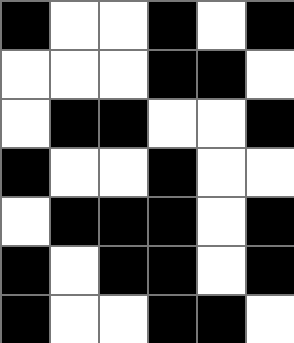[["black", "white", "white", "black", "white", "black"], ["white", "white", "white", "black", "black", "white"], ["white", "black", "black", "white", "white", "black"], ["black", "white", "white", "black", "white", "white"], ["white", "black", "black", "black", "white", "black"], ["black", "white", "black", "black", "white", "black"], ["black", "white", "white", "black", "black", "white"]]